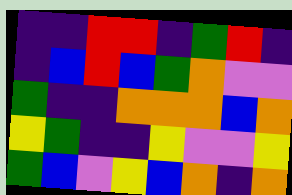[["indigo", "indigo", "red", "red", "indigo", "green", "red", "indigo"], ["indigo", "blue", "red", "blue", "green", "orange", "violet", "violet"], ["green", "indigo", "indigo", "orange", "orange", "orange", "blue", "orange"], ["yellow", "green", "indigo", "indigo", "yellow", "violet", "violet", "yellow"], ["green", "blue", "violet", "yellow", "blue", "orange", "indigo", "orange"]]